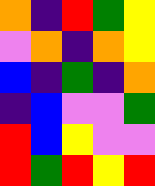[["orange", "indigo", "red", "green", "yellow"], ["violet", "orange", "indigo", "orange", "yellow"], ["blue", "indigo", "green", "indigo", "orange"], ["indigo", "blue", "violet", "violet", "green"], ["red", "blue", "yellow", "violet", "violet"], ["red", "green", "red", "yellow", "red"]]